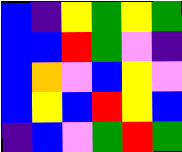[["blue", "indigo", "yellow", "green", "yellow", "green"], ["blue", "blue", "red", "green", "violet", "indigo"], ["blue", "orange", "violet", "blue", "yellow", "violet"], ["blue", "yellow", "blue", "red", "yellow", "blue"], ["indigo", "blue", "violet", "green", "red", "green"]]